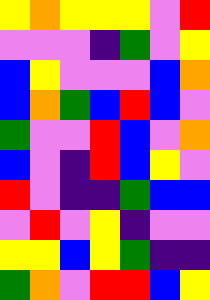[["yellow", "orange", "yellow", "yellow", "yellow", "violet", "red"], ["violet", "violet", "violet", "indigo", "green", "violet", "yellow"], ["blue", "yellow", "violet", "violet", "violet", "blue", "orange"], ["blue", "orange", "green", "blue", "red", "blue", "violet"], ["green", "violet", "violet", "red", "blue", "violet", "orange"], ["blue", "violet", "indigo", "red", "blue", "yellow", "violet"], ["red", "violet", "indigo", "indigo", "green", "blue", "blue"], ["violet", "red", "violet", "yellow", "indigo", "violet", "violet"], ["yellow", "yellow", "blue", "yellow", "green", "indigo", "indigo"], ["green", "orange", "violet", "red", "red", "blue", "yellow"]]